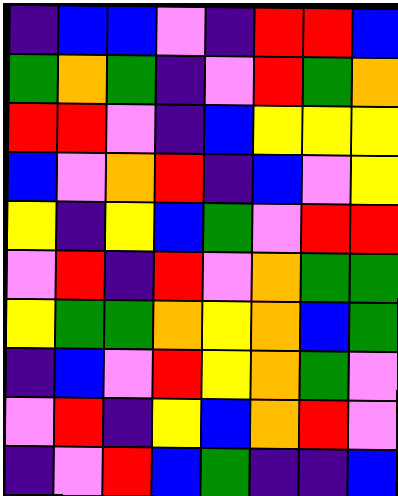[["indigo", "blue", "blue", "violet", "indigo", "red", "red", "blue"], ["green", "orange", "green", "indigo", "violet", "red", "green", "orange"], ["red", "red", "violet", "indigo", "blue", "yellow", "yellow", "yellow"], ["blue", "violet", "orange", "red", "indigo", "blue", "violet", "yellow"], ["yellow", "indigo", "yellow", "blue", "green", "violet", "red", "red"], ["violet", "red", "indigo", "red", "violet", "orange", "green", "green"], ["yellow", "green", "green", "orange", "yellow", "orange", "blue", "green"], ["indigo", "blue", "violet", "red", "yellow", "orange", "green", "violet"], ["violet", "red", "indigo", "yellow", "blue", "orange", "red", "violet"], ["indigo", "violet", "red", "blue", "green", "indigo", "indigo", "blue"]]